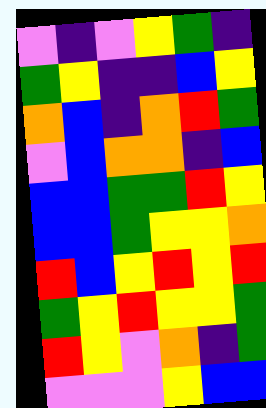[["violet", "indigo", "violet", "yellow", "green", "indigo"], ["green", "yellow", "indigo", "indigo", "blue", "yellow"], ["orange", "blue", "indigo", "orange", "red", "green"], ["violet", "blue", "orange", "orange", "indigo", "blue"], ["blue", "blue", "green", "green", "red", "yellow"], ["blue", "blue", "green", "yellow", "yellow", "orange"], ["red", "blue", "yellow", "red", "yellow", "red"], ["green", "yellow", "red", "yellow", "yellow", "green"], ["red", "yellow", "violet", "orange", "indigo", "green"], ["violet", "violet", "violet", "yellow", "blue", "blue"]]